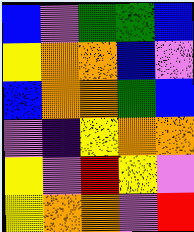[["blue", "violet", "green", "green", "blue"], ["yellow", "orange", "orange", "blue", "violet"], ["blue", "orange", "orange", "green", "blue"], ["violet", "indigo", "yellow", "orange", "orange"], ["yellow", "violet", "red", "yellow", "violet"], ["yellow", "orange", "orange", "violet", "red"]]